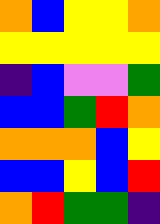[["orange", "blue", "yellow", "yellow", "orange"], ["yellow", "yellow", "yellow", "yellow", "yellow"], ["indigo", "blue", "violet", "violet", "green"], ["blue", "blue", "green", "red", "orange"], ["orange", "orange", "orange", "blue", "yellow"], ["blue", "blue", "yellow", "blue", "red"], ["orange", "red", "green", "green", "indigo"]]